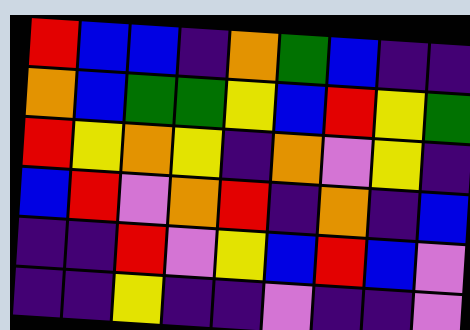[["red", "blue", "blue", "indigo", "orange", "green", "blue", "indigo", "indigo"], ["orange", "blue", "green", "green", "yellow", "blue", "red", "yellow", "green"], ["red", "yellow", "orange", "yellow", "indigo", "orange", "violet", "yellow", "indigo"], ["blue", "red", "violet", "orange", "red", "indigo", "orange", "indigo", "blue"], ["indigo", "indigo", "red", "violet", "yellow", "blue", "red", "blue", "violet"], ["indigo", "indigo", "yellow", "indigo", "indigo", "violet", "indigo", "indigo", "violet"]]